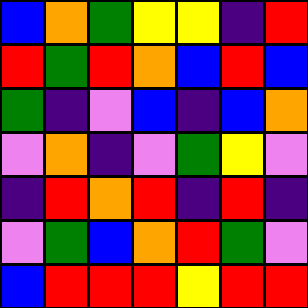[["blue", "orange", "green", "yellow", "yellow", "indigo", "red"], ["red", "green", "red", "orange", "blue", "red", "blue"], ["green", "indigo", "violet", "blue", "indigo", "blue", "orange"], ["violet", "orange", "indigo", "violet", "green", "yellow", "violet"], ["indigo", "red", "orange", "red", "indigo", "red", "indigo"], ["violet", "green", "blue", "orange", "red", "green", "violet"], ["blue", "red", "red", "red", "yellow", "red", "red"]]